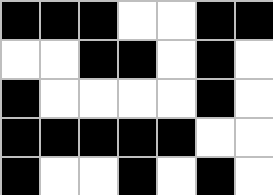[["black", "black", "black", "white", "white", "black", "black"], ["white", "white", "black", "black", "white", "black", "white"], ["black", "white", "white", "white", "white", "black", "white"], ["black", "black", "black", "black", "black", "white", "white"], ["black", "white", "white", "black", "white", "black", "white"]]